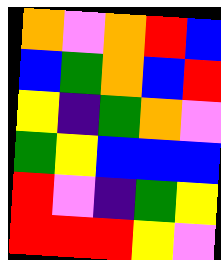[["orange", "violet", "orange", "red", "blue"], ["blue", "green", "orange", "blue", "red"], ["yellow", "indigo", "green", "orange", "violet"], ["green", "yellow", "blue", "blue", "blue"], ["red", "violet", "indigo", "green", "yellow"], ["red", "red", "red", "yellow", "violet"]]